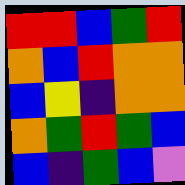[["red", "red", "blue", "green", "red"], ["orange", "blue", "red", "orange", "orange"], ["blue", "yellow", "indigo", "orange", "orange"], ["orange", "green", "red", "green", "blue"], ["blue", "indigo", "green", "blue", "violet"]]